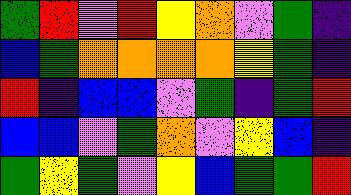[["green", "red", "violet", "red", "yellow", "orange", "violet", "green", "indigo"], ["blue", "green", "orange", "orange", "orange", "orange", "yellow", "green", "indigo"], ["red", "indigo", "blue", "blue", "violet", "green", "indigo", "green", "red"], ["blue", "blue", "violet", "green", "orange", "violet", "yellow", "blue", "indigo"], ["green", "yellow", "green", "violet", "yellow", "blue", "green", "green", "red"]]